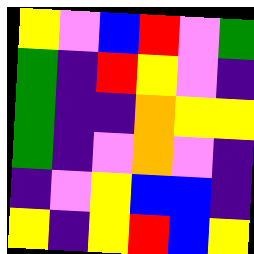[["yellow", "violet", "blue", "red", "violet", "green"], ["green", "indigo", "red", "yellow", "violet", "indigo"], ["green", "indigo", "indigo", "orange", "yellow", "yellow"], ["green", "indigo", "violet", "orange", "violet", "indigo"], ["indigo", "violet", "yellow", "blue", "blue", "indigo"], ["yellow", "indigo", "yellow", "red", "blue", "yellow"]]